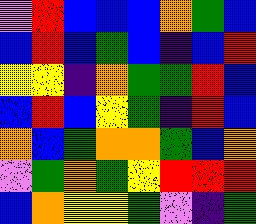[["violet", "red", "blue", "blue", "blue", "orange", "green", "blue"], ["blue", "red", "blue", "green", "blue", "indigo", "blue", "red"], ["yellow", "yellow", "indigo", "orange", "green", "green", "red", "blue"], ["blue", "red", "blue", "yellow", "green", "indigo", "red", "blue"], ["orange", "blue", "green", "orange", "orange", "green", "blue", "orange"], ["violet", "green", "orange", "green", "yellow", "red", "red", "red"], ["blue", "orange", "yellow", "yellow", "green", "violet", "indigo", "green"]]